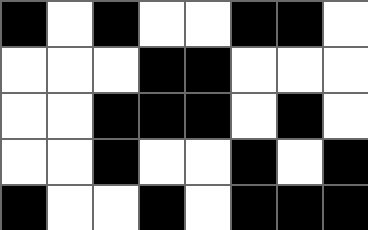[["black", "white", "black", "white", "white", "black", "black", "white"], ["white", "white", "white", "black", "black", "white", "white", "white"], ["white", "white", "black", "black", "black", "white", "black", "white"], ["white", "white", "black", "white", "white", "black", "white", "black"], ["black", "white", "white", "black", "white", "black", "black", "black"]]